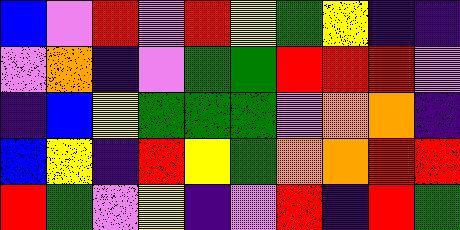[["blue", "violet", "red", "violet", "red", "yellow", "green", "yellow", "indigo", "indigo"], ["violet", "orange", "indigo", "violet", "green", "green", "red", "red", "red", "violet"], ["indigo", "blue", "yellow", "green", "green", "green", "violet", "orange", "orange", "indigo"], ["blue", "yellow", "indigo", "red", "yellow", "green", "orange", "orange", "red", "red"], ["red", "green", "violet", "yellow", "indigo", "violet", "red", "indigo", "red", "green"]]